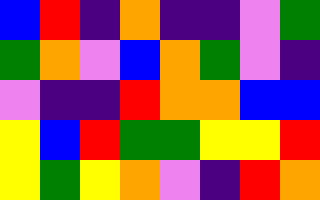[["blue", "red", "indigo", "orange", "indigo", "indigo", "violet", "green"], ["green", "orange", "violet", "blue", "orange", "green", "violet", "indigo"], ["violet", "indigo", "indigo", "red", "orange", "orange", "blue", "blue"], ["yellow", "blue", "red", "green", "green", "yellow", "yellow", "red"], ["yellow", "green", "yellow", "orange", "violet", "indigo", "red", "orange"]]